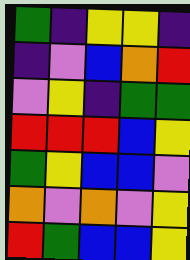[["green", "indigo", "yellow", "yellow", "indigo"], ["indigo", "violet", "blue", "orange", "red"], ["violet", "yellow", "indigo", "green", "green"], ["red", "red", "red", "blue", "yellow"], ["green", "yellow", "blue", "blue", "violet"], ["orange", "violet", "orange", "violet", "yellow"], ["red", "green", "blue", "blue", "yellow"]]